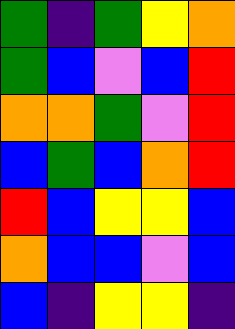[["green", "indigo", "green", "yellow", "orange"], ["green", "blue", "violet", "blue", "red"], ["orange", "orange", "green", "violet", "red"], ["blue", "green", "blue", "orange", "red"], ["red", "blue", "yellow", "yellow", "blue"], ["orange", "blue", "blue", "violet", "blue"], ["blue", "indigo", "yellow", "yellow", "indigo"]]